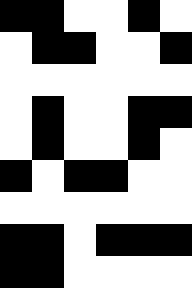[["black", "black", "white", "white", "black", "white"], ["white", "black", "black", "white", "white", "black"], ["white", "white", "white", "white", "white", "white"], ["white", "black", "white", "white", "black", "black"], ["white", "black", "white", "white", "black", "white"], ["black", "white", "black", "black", "white", "white"], ["white", "white", "white", "white", "white", "white"], ["black", "black", "white", "black", "black", "black"], ["black", "black", "white", "white", "white", "white"]]